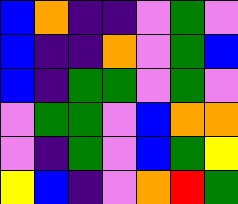[["blue", "orange", "indigo", "indigo", "violet", "green", "violet"], ["blue", "indigo", "indigo", "orange", "violet", "green", "blue"], ["blue", "indigo", "green", "green", "violet", "green", "violet"], ["violet", "green", "green", "violet", "blue", "orange", "orange"], ["violet", "indigo", "green", "violet", "blue", "green", "yellow"], ["yellow", "blue", "indigo", "violet", "orange", "red", "green"]]